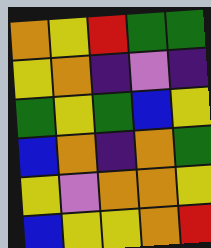[["orange", "yellow", "red", "green", "green"], ["yellow", "orange", "indigo", "violet", "indigo"], ["green", "yellow", "green", "blue", "yellow"], ["blue", "orange", "indigo", "orange", "green"], ["yellow", "violet", "orange", "orange", "yellow"], ["blue", "yellow", "yellow", "orange", "red"]]